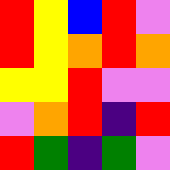[["red", "yellow", "blue", "red", "violet"], ["red", "yellow", "orange", "red", "orange"], ["yellow", "yellow", "red", "violet", "violet"], ["violet", "orange", "red", "indigo", "red"], ["red", "green", "indigo", "green", "violet"]]